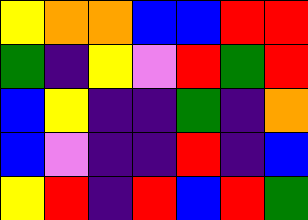[["yellow", "orange", "orange", "blue", "blue", "red", "red"], ["green", "indigo", "yellow", "violet", "red", "green", "red"], ["blue", "yellow", "indigo", "indigo", "green", "indigo", "orange"], ["blue", "violet", "indigo", "indigo", "red", "indigo", "blue"], ["yellow", "red", "indigo", "red", "blue", "red", "green"]]